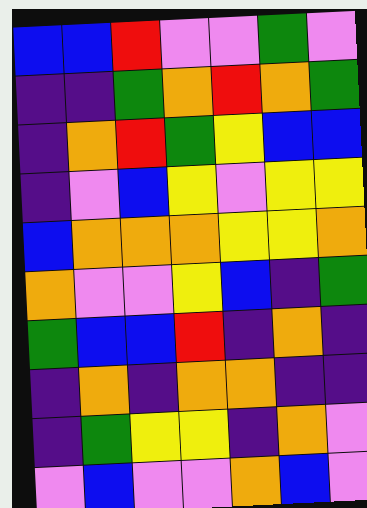[["blue", "blue", "red", "violet", "violet", "green", "violet"], ["indigo", "indigo", "green", "orange", "red", "orange", "green"], ["indigo", "orange", "red", "green", "yellow", "blue", "blue"], ["indigo", "violet", "blue", "yellow", "violet", "yellow", "yellow"], ["blue", "orange", "orange", "orange", "yellow", "yellow", "orange"], ["orange", "violet", "violet", "yellow", "blue", "indigo", "green"], ["green", "blue", "blue", "red", "indigo", "orange", "indigo"], ["indigo", "orange", "indigo", "orange", "orange", "indigo", "indigo"], ["indigo", "green", "yellow", "yellow", "indigo", "orange", "violet"], ["violet", "blue", "violet", "violet", "orange", "blue", "violet"]]